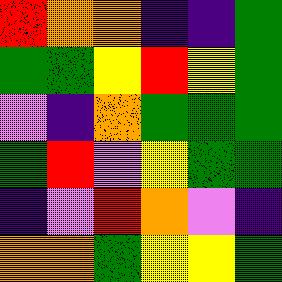[["red", "orange", "orange", "indigo", "indigo", "green"], ["green", "green", "yellow", "red", "yellow", "green"], ["violet", "indigo", "orange", "green", "green", "green"], ["green", "red", "violet", "yellow", "green", "green"], ["indigo", "violet", "red", "orange", "violet", "indigo"], ["orange", "orange", "green", "yellow", "yellow", "green"]]